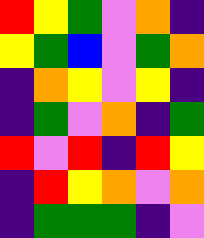[["red", "yellow", "green", "violet", "orange", "indigo"], ["yellow", "green", "blue", "violet", "green", "orange"], ["indigo", "orange", "yellow", "violet", "yellow", "indigo"], ["indigo", "green", "violet", "orange", "indigo", "green"], ["red", "violet", "red", "indigo", "red", "yellow"], ["indigo", "red", "yellow", "orange", "violet", "orange"], ["indigo", "green", "green", "green", "indigo", "violet"]]